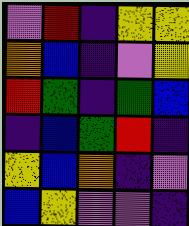[["violet", "red", "indigo", "yellow", "yellow"], ["orange", "blue", "indigo", "violet", "yellow"], ["red", "green", "indigo", "green", "blue"], ["indigo", "blue", "green", "red", "indigo"], ["yellow", "blue", "orange", "indigo", "violet"], ["blue", "yellow", "violet", "violet", "indigo"]]